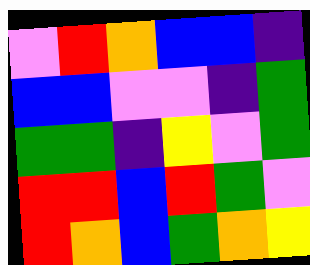[["violet", "red", "orange", "blue", "blue", "indigo"], ["blue", "blue", "violet", "violet", "indigo", "green"], ["green", "green", "indigo", "yellow", "violet", "green"], ["red", "red", "blue", "red", "green", "violet"], ["red", "orange", "blue", "green", "orange", "yellow"]]